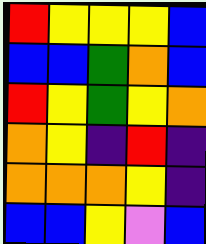[["red", "yellow", "yellow", "yellow", "blue"], ["blue", "blue", "green", "orange", "blue"], ["red", "yellow", "green", "yellow", "orange"], ["orange", "yellow", "indigo", "red", "indigo"], ["orange", "orange", "orange", "yellow", "indigo"], ["blue", "blue", "yellow", "violet", "blue"]]